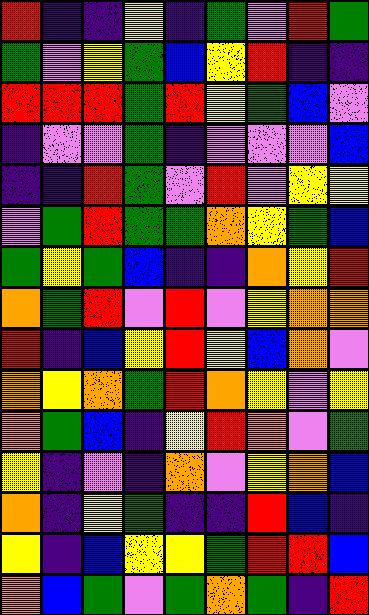[["red", "indigo", "indigo", "yellow", "indigo", "green", "violet", "red", "green"], ["green", "violet", "yellow", "green", "blue", "yellow", "red", "indigo", "indigo"], ["red", "red", "red", "green", "red", "yellow", "green", "blue", "violet"], ["indigo", "violet", "violet", "green", "indigo", "violet", "violet", "violet", "blue"], ["indigo", "indigo", "red", "green", "violet", "red", "violet", "yellow", "yellow"], ["violet", "green", "red", "green", "green", "orange", "yellow", "green", "blue"], ["green", "yellow", "green", "blue", "indigo", "indigo", "orange", "yellow", "red"], ["orange", "green", "red", "violet", "red", "violet", "yellow", "orange", "orange"], ["red", "indigo", "blue", "yellow", "red", "yellow", "blue", "orange", "violet"], ["orange", "yellow", "orange", "green", "red", "orange", "yellow", "violet", "yellow"], ["orange", "green", "blue", "indigo", "yellow", "red", "orange", "violet", "green"], ["yellow", "indigo", "violet", "indigo", "orange", "violet", "yellow", "orange", "blue"], ["orange", "indigo", "yellow", "green", "indigo", "indigo", "red", "blue", "indigo"], ["yellow", "indigo", "blue", "yellow", "yellow", "green", "red", "red", "blue"], ["orange", "blue", "green", "violet", "green", "orange", "green", "indigo", "red"]]